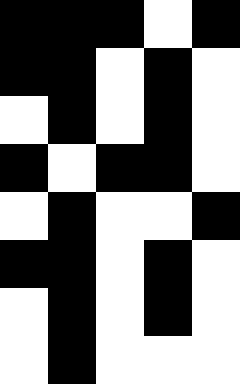[["black", "black", "black", "white", "black"], ["black", "black", "white", "black", "white"], ["white", "black", "white", "black", "white"], ["black", "white", "black", "black", "white"], ["white", "black", "white", "white", "black"], ["black", "black", "white", "black", "white"], ["white", "black", "white", "black", "white"], ["white", "black", "white", "white", "white"]]